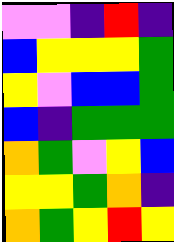[["violet", "violet", "indigo", "red", "indigo"], ["blue", "yellow", "yellow", "yellow", "green"], ["yellow", "violet", "blue", "blue", "green"], ["blue", "indigo", "green", "green", "green"], ["orange", "green", "violet", "yellow", "blue"], ["yellow", "yellow", "green", "orange", "indigo"], ["orange", "green", "yellow", "red", "yellow"]]